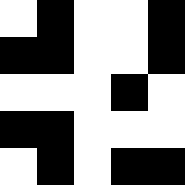[["white", "black", "white", "white", "black"], ["black", "black", "white", "white", "black"], ["white", "white", "white", "black", "white"], ["black", "black", "white", "white", "white"], ["white", "black", "white", "black", "black"]]